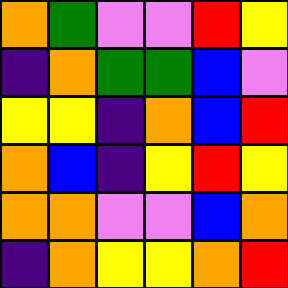[["orange", "green", "violet", "violet", "red", "yellow"], ["indigo", "orange", "green", "green", "blue", "violet"], ["yellow", "yellow", "indigo", "orange", "blue", "red"], ["orange", "blue", "indigo", "yellow", "red", "yellow"], ["orange", "orange", "violet", "violet", "blue", "orange"], ["indigo", "orange", "yellow", "yellow", "orange", "red"]]